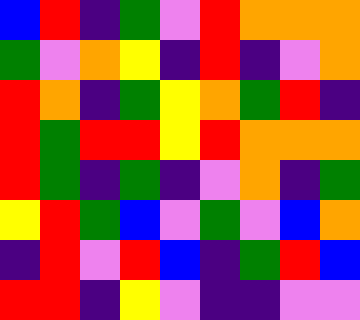[["blue", "red", "indigo", "green", "violet", "red", "orange", "orange", "orange"], ["green", "violet", "orange", "yellow", "indigo", "red", "indigo", "violet", "orange"], ["red", "orange", "indigo", "green", "yellow", "orange", "green", "red", "indigo"], ["red", "green", "red", "red", "yellow", "red", "orange", "orange", "orange"], ["red", "green", "indigo", "green", "indigo", "violet", "orange", "indigo", "green"], ["yellow", "red", "green", "blue", "violet", "green", "violet", "blue", "orange"], ["indigo", "red", "violet", "red", "blue", "indigo", "green", "red", "blue"], ["red", "red", "indigo", "yellow", "violet", "indigo", "indigo", "violet", "violet"]]